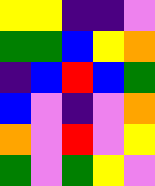[["yellow", "yellow", "indigo", "indigo", "violet"], ["green", "green", "blue", "yellow", "orange"], ["indigo", "blue", "red", "blue", "green"], ["blue", "violet", "indigo", "violet", "orange"], ["orange", "violet", "red", "violet", "yellow"], ["green", "violet", "green", "yellow", "violet"]]